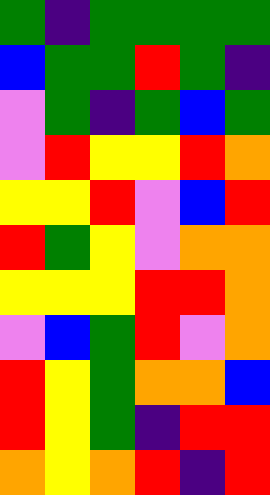[["green", "indigo", "green", "green", "green", "green"], ["blue", "green", "green", "red", "green", "indigo"], ["violet", "green", "indigo", "green", "blue", "green"], ["violet", "red", "yellow", "yellow", "red", "orange"], ["yellow", "yellow", "red", "violet", "blue", "red"], ["red", "green", "yellow", "violet", "orange", "orange"], ["yellow", "yellow", "yellow", "red", "red", "orange"], ["violet", "blue", "green", "red", "violet", "orange"], ["red", "yellow", "green", "orange", "orange", "blue"], ["red", "yellow", "green", "indigo", "red", "red"], ["orange", "yellow", "orange", "red", "indigo", "red"]]